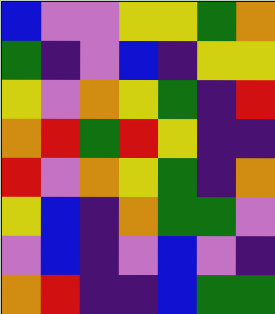[["blue", "violet", "violet", "yellow", "yellow", "green", "orange"], ["green", "indigo", "violet", "blue", "indigo", "yellow", "yellow"], ["yellow", "violet", "orange", "yellow", "green", "indigo", "red"], ["orange", "red", "green", "red", "yellow", "indigo", "indigo"], ["red", "violet", "orange", "yellow", "green", "indigo", "orange"], ["yellow", "blue", "indigo", "orange", "green", "green", "violet"], ["violet", "blue", "indigo", "violet", "blue", "violet", "indigo"], ["orange", "red", "indigo", "indigo", "blue", "green", "green"]]